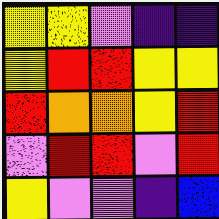[["yellow", "yellow", "violet", "indigo", "indigo"], ["yellow", "red", "red", "yellow", "yellow"], ["red", "orange", "orange", "yellow", "red"], ["violet", "red", "red", "violet", "red"], ["yellow", "violet", "violet", "indigo", "blue"]]